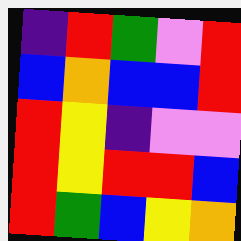[["indigo", "red", "green", "violet", "red"], ["blue", "orange", "blue", "blue", "red"], ["red", "yellow", "indigo", "violet", "violet"], ["red", "yellow", "red", "red", "blue"], ["red", "green", "blue", "yellow", "orange"]]